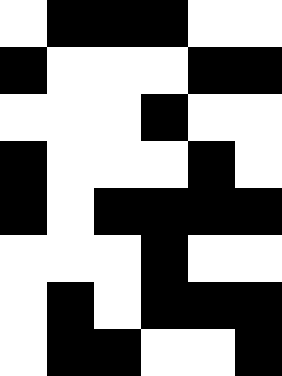[["white", "black", "black", "black", "white", "white"], ["black", "white", "white", "white", "black", "black"], ["white", "white", "white", "black", "white", "white"], ["black", "white", "white", "white", "black", "white"], ["black", "white", "black", "black", "black", "black"], ["white", "white", "white", "black", "white", "white"], ["white", "black", "white", "black", "black", "black"], ["white", "black", "black", "white", "white", "black"]]